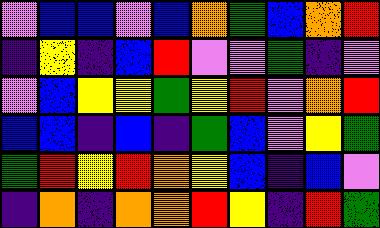[["violet", "blue", "blue", "violet", "blue", "orange", "green", "blue", "orange", "red"], ["indigo", "yellow", "indigo", "blue", "red", "violet", "violet", "green", "indigo", "violet"], ["violet", "blue", "yellow", "yellow", "green", "yellow", "red", "violet", "orange", "red"], ["blue", "blue", "indigo", "blue", "indigo", "green", "blue", "violet", "yellow", "green"], ["green", "red", "yellow", "red", "orange", "yellow", "blue", "indigo", "blue", "violet"], ["indigo", "orange", "indigo", "orange", "orange", "red", "yellow", "indigo", "red", "green"]]